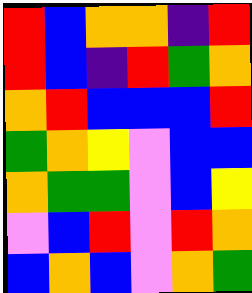[["red", "blue", "orange", "orange", "indigo", "red"], ["red", "blue", "indigo", "red", "green", "orange"], ["orange", "red", "blue", "blue", "blue", "red"], ["green", "orange", "yellow", "violet", "blue", "blue"], ["orange", "green", "green", "violet", "blue", "yellow"], ["violet", "blue", "red", "violet", "red", "orange"], ["blue", "orange", "blue", "violet", "orange", "green"]]